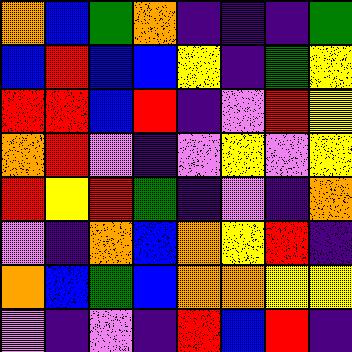[["orange", "blue", "green", "orange", "indigo", "indigo", "indigo", "green"], ["blue", "red", "blue", "blue", "yellow", "indigo", "green", "yellow"], ["red", "red", "blue", "red", "indigo", "violet", "red", "yellow"], ["orange", "red", "violet", "indigo", "violet", "yellow", "violet", "yellow"], ["red", "yellow", "red", "green", "indigo", "violet", "indigo", "orange"], ["violet", "indigo", "orange", "blue", "orange", "yellow", "red", "indigo"], ["orange", "blue", "green", "blue", "orange", "orange", "yellow", "yellow"], ["violet", "indigo", "violet", "indigo", "red", "blue", "red", "indigo"]]